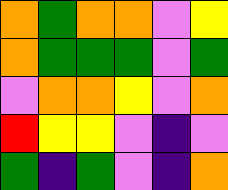[["orange", "green", "orange", "orange", "violet", "yellow"], ["orange", "green", "green", "green", "violet", "green"], ["violet", "orange", "orange", "yellow", "violet", "orange"], ["red", "yellow", "yellow", "violet", "indigo", "violet"], ["green", "indigo", "green", "violet", "indigo", "orange"]]